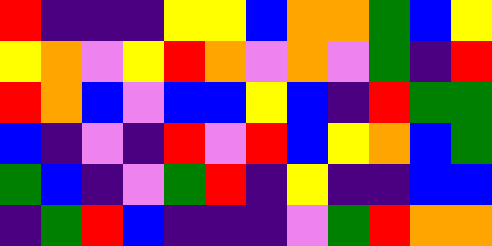[["red", "indigo", "indigo", "indigo", "yellow", "yellow", "blue", "orange", "orange", "green", "blue", "yellow"], ["yellow", "orange", "violet", "yellow", "red", "orange", "violet", "orange", "violet", "green", "indigo", "red"], ["red", "orange", "blue", "violet", "blue", "blue", "yellow", "blue", "indigo", "red", "green", "green"], ["blue", "indigo", "violet", "indigo", "red", "violet", "red", "blue", "yellow", "orange", "blue", "green"], ["green", "blue", "indigo", "violet", "green", "red", "indigo", "yellow", "indigo", "indigo", "blue", "blue"], ["indigo", "green", "red", "blue", "indigo", "indigo", "indigo", "violet", "green", "red", "orange", "orange"]]